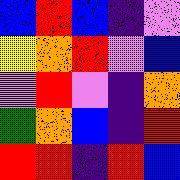[["blue", "red", "blue", "indigo", "violet"], ["yellow", "orange", "red", "violet", "blue"], ["violet", "red", "violet", "indigo", "orange"], ["green", "orange", "blue", "indigo", "red"], ["red", "red", "indigo", "red", "blue"]]